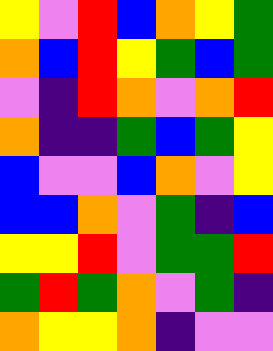[["yellow", "violet", "red", "blue", "orange", "yellow", "green"], ["orange", "blue", "red", "yellow", "green", "blue", "green"], ["violet", "indigo", "red", "orange", "violet", "orange", "red"], ["orange", "indigo", "indigo", "green", "blue", "green", "yellow"], ["blue", "violet", "violet", "blue", "orange", "violet", "yellow"], ["blue", "blue", "orange", "violet", "green", "indigo", "blue"], ["yellow", "yellow", "red", "violet", "green", "green", "red"], ["green", "red", "green", "orange", "violet", "green", "indigo"], ["orange", "yellow", "yellow", "orange", "indigo", "violet", "violet"]]